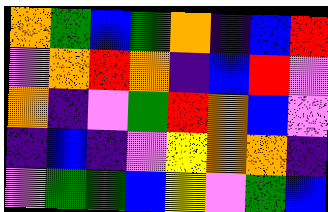[["orange", "green", "blue", "green", "orange", "indigo", "blue", "red"], ["violet", "orange", "red", "orange", "indigo", "blue", "red", "violet"], ["orange", "indigo", "violet", "green", "red", "orange", "blue", "violet"], ["indigo", "blue", "indigo", "violet", "yellow", "orange", "orange", "indigo"], ["violet", "green", "green", "blue", "yellow", "violet", "green", "blue"]]